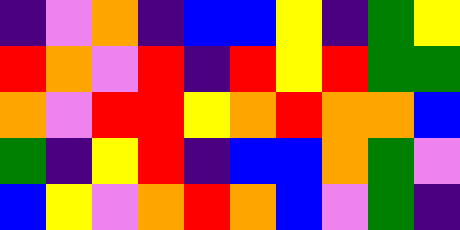[["indigo", "violet", "orange", "indigo", "blue", "blue", "yellow", "indigo", "green", "yellow"], ["red", "orange", "violet", "red", "indigo", "red", "yellow", "red", "green", "green"], ["orange", "violet", "red", "red", "yellow", "orange", "red", "orange", "orange", "blue"], ["green", "indigo", "yellow", "red", "indigo", "blue", "blue", "orange", "green", "violet"], ["blue", "yellow", "violet", "orange", "red", "orange", "blue", "violet", "green", "indigo"]]